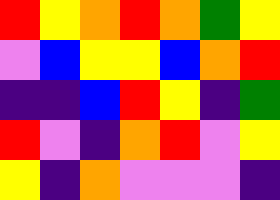[["red", "yellow", "orange", "red", "orange", "green", "yellow"], ["violet", "blue", "yellow", "yellow", "blue", "orange", "red"], ["indigo", "indigo", "blue", "red", "yellow", "indigo", "green"], ["red", "violet", "indigo", "orange", "red", "violet", "yellow"], ["yellow", "indigo", "orange", "violet", "violet", "violet", "indigo"]]